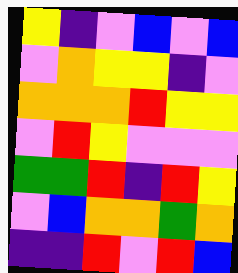[["yellow", "indigo", "violet", "blue", "violet", "blue"], ["violet", "orange", "yellow", "yellow", "indigo", "violet"], ["orange", "orange", "orange", "red", "yellow", "yellow"], ["violet", "red", "yellow", "violet", "violet", "violet"], ["green", "green", "red", "indigo", "red", "yellow"], ["violet", "blue", "orange", "orange", "green", "orange"], ["indigo", "indigo", "red", "violet", "red", "blue"]]